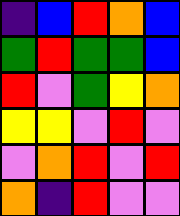[["indigo", "blue", "red", "orange", "blue"], ["green", "red", "green", "green", "blue"], ["red", "violet", "green", "yellow", "orange"], ["yellow", "yellow", "violet", "red", "violet"], ["violet", "orange", "red", "violet", "red"], ["orange", "indigo", "red", "violet", "violet"]]